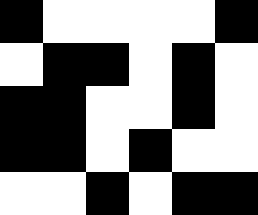[["black", "white", "white", "white", "white", "black"], ["white", "black", "black", "white", "black", "white"], ["black", "black", "white", "white", "black", "white"], ["black", "black", "white", "black", "white", "white"], ["white", "white", "black", "white", "black", "black"]]